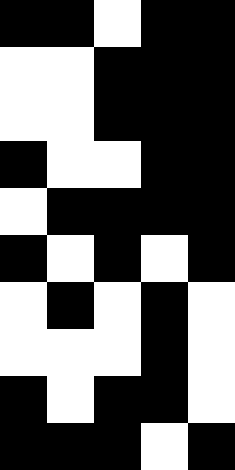[["black", "black", "white", "black", "black"], ["white", "white", "black", "black", "black"], ["white", "white", "black", "black", "black"], ["black", "white", "white", "black", "black"], ["white", "black", "black", "black", "black"], ["black", "white", "black", "white", "black"], ["white", "black", "white", "black", "white"], ["white", "white", "white", "black", "white"], ["black", "white", "black", "black", "white"], ["black", "black", "black", "white", "black"]]